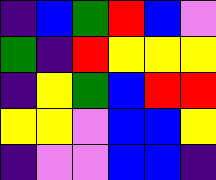[["indigo", "blue", "green", "red", "blue", "violet"], ["green", "indigo", "red", "yellow", "yellow", "yellow"], ["indigo", "yellow", "green", "blue", "red", "red"], ["yellow", "yellow", "violet", "blue", "blue", "yellow"], ["indigo", "violet", "violet", "blue", "blue", "indigo"]]